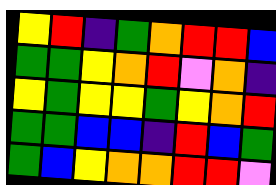[["yellow", "red", "indigo", "green", "orange", "red", "red", "blue"], ["green", "green", "yellow", "orange", "red", "violet", "orange", "indigo"], ["yellow", "green", "yellow", "yellow", "green", "yellow", "orange", "red"], ["green", "green", "blue", "blue", "indigo", "red", "blue", "green"], ["green", "blue", "yellow", "orange", "orange", "red", "red", "violet"]]